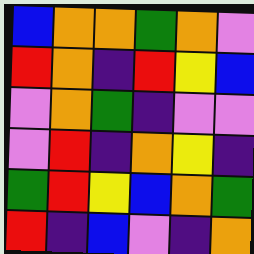[["blue", "orange", "orange", "green", "orange", "violet"], ["red", "orange", "indigo", "red", "yellow", "blue"], ["violet", "orange", "green", "indigo", "violet", "violet"], ["violet", "red", "indigo", "orange", "yellow", "indigo"], ["green", "red", "yellow", "blue", "orange", "green"], ["red", "indigo", "blue", "violet", "indigo", "orange"]]